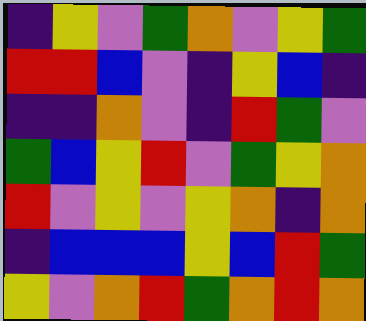[["indigo", "yellow", "violet", "green", "orange", "violet", "yellow", "green"], ["red", "red", "blue", "violet", "indigo", "yellow", "blue", "indigo"], ["indigo", "indigo", "orange", "violet", "indigo", "red", "green", "violet"], ["green", "blue", "yellow", "red", "violet", "green", "yellow", "orange"], ["red", "violet", "yellow", "violet", "yellow", "orange", "indigo", "orange"], ["indigo", "blue", "blue", "blue", "yellow", "blue", "red", "green"], ["yellow", "violet", "orange", "red", "green", "orange", "red", "orange"]]